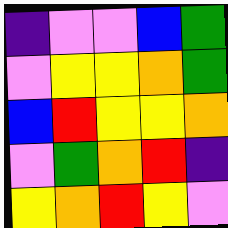[["indigo", "violet", "violet", "blue", "green"], ["violet", "yellow", "yellow", "orange", "green"], ["blue", "red", "yellow", "yellow", "orange"], ["violet", "green", "orange", "red", "indigo"], ["yellow", "orange", "red", "yellow", "violet"]]